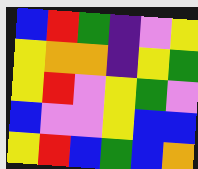[["blue", "red", "green", "indigo", "violet", "yellow"], ["yellow", "orange", "orange", "indigo", "yellow", "green"], ["yellow", "red", "violet", "yellow", "green", "violet"], ["blue", "violet", "violet", "yellow", "blue", "blue"], ["yellow", "red", "blue", "green", "blue", "orange"]]